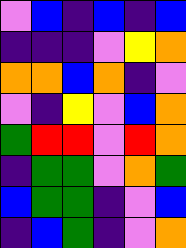[["violet", "blue", "indigo", "blue", "indigo", "blue"], ["indigo", "indigo", "indigo", "violet", "yellow", "orange"], ["orange", "orange", "blue", "orange", "indigo", "violet"], ["violet", "indigo", "yellow", "violet", "blue", "orange"], ["green", "red", "red", "violet", "red", "orange"], ["indigo", "green", "green", "violet", "orange", "green"], ["blue", "green", "green", "indigo", "violet", "blue"], ["indigo", "blue", "green", "indigo", "violet", "orange"]]